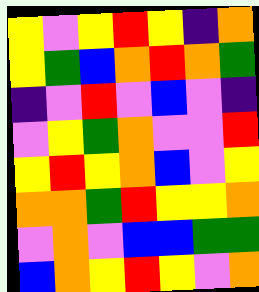[["yellow", "violet", "yellow", "red", "yellow", "indigo", "orange"], ["yellow", "green", "blue", "orange", "red", "orange", "green"], ["indigo", "violet", "red", "violet", "blue", "violet", "indigo"], ["violet", "yellow", "green", "orange", "violet", "violet", "red"], ["yellow", "red", "yellow", "orange", "blue", "violet", "yellow"], ["orange", "orange", "green", "red", "yellow", "yellow", "orange"], ["violet", "orange", "violet", "blue", "blue", "green", "green"], ["blue", "orange", "yellow", "red", "yellow", "violet", "orange"]]